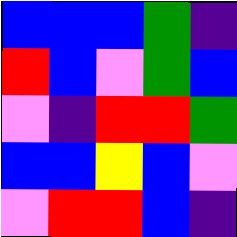[["blue", "blue", "blue", "green", "indigo"], ["red", "blue", "violet", "green", "blue"], ["violet", "indigo", "red", "red", "green"], ["blue", "blue", "yellow", "blue", "violet"], ["violet", "red", "red", "blue", "indigo"]]